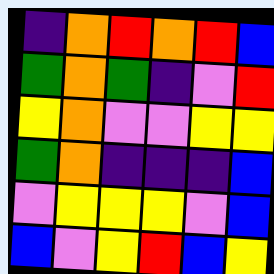[["indigo", "orange", "red", "orange", "red", "blue"], ["green", "orange", "green", "indigo", "violet", "red"], ["yellow", "orange", "violet", "violet", "yellow", "yellow"], ["green", "orange", "indigo", "indigo", "indigo", "blue"], ["violet", "yellow", "yellow", "yellow", "violet", "blue"], ["blue", "violet", "yellow", "red", "blue", "yellow"]]